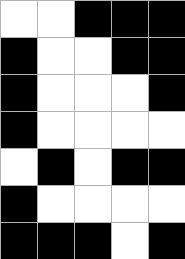[["white", "white", "black", "black", "black"], ["black", "white", "white", "black", "black"], ["black", "white", "white", "white", "black"], ["black", "white", "white", "white", "white"], ["white", "black", "white", "black", "black"], ["black", "white", "white", "white", "white"], ["black", "black", "black", "white", "black"]]